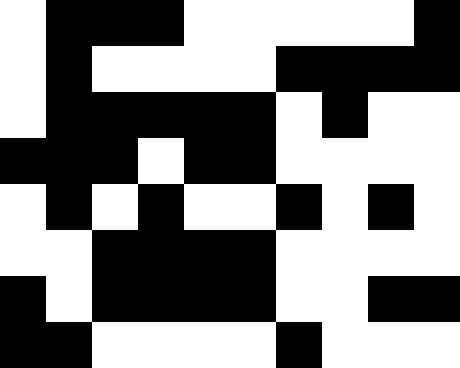[["white", "black", "black", "black", "white", "white", "white", "white", "white", "black"], ["white", "black", "white", "white", "white", "white", "black", "black", "black", "black"], ["white", "black", "black", "black", "black", "black", "white", "black", "white", "white"], ["black", "black", "black", "white", "black", "black", "white", "white", "white", "white"], ["white", "black", "white", "black", "white", "white", "black", "white", "black", "white"], ["white", "white", "black", "black", "black", "black", "white", "white", "white", "white"], ["black", "white", "black", "black", "black", "black", "white", "white", "black", "black"], ["black", "black", "white", "white", "white", "white", "black", "white", "white", "white"]]